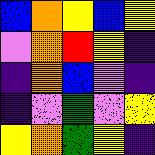[["blue", "orange", "yellow", "blue", "yellow"], ["violet", "orange", "red", "yellow", "indigo"], ["indigo", "orange", "blue", "violet", "indigo"], ["indigo", "violet", "green", "violet", "yellow"], ["yellow", "orange", "green", "yellow", "indigo"]]